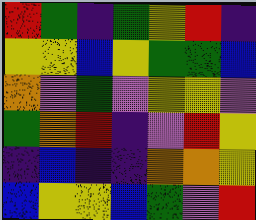[["red", "green", "indigo", "green", "yellow", "red", "indigo"], ["yellow", "yellow", "blue", "yellow", "green", "green", "blue"], ["orange", "violet", "green", "violet", "yellow", "yellow", "violet"], ["green", "orange", "red", "indigo", "violet", "red", "yellow"], ["indigo", "blue", "indigo", "indigo", "orange", "orange", "yellow"], ["blue", "yellow", "yellow", "blue", "green", "violet", "red"]]